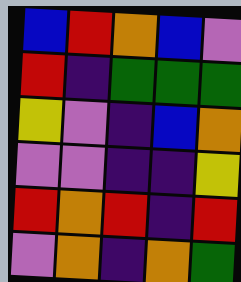[["blue", "red", "orange", "blue", "violet"], ["red", "indigo", "green", "green", "green"], ["yellow", "violet", "indigo", "blue", "orange"], ["violet", "violet", "indigo", "indigo", "yellow"], ["red", "orange", "red", "indigo", "red"], ["violet", "orange", "indigo", "orange", "green"]]